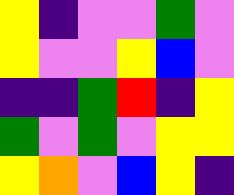[["yellow", "indigo", "violet", "violet", "green", "violet"], ["yellow", "violet", "violet", "yellow", "blue", "violet"], ["indigo", "indigo", "green", "red", "indigo", "yellow"], ["green", "violet", "green", "violet", "yellow", "yellow"], ["yellow", "orange", "violet", "blue", "yellow", "indigo"]]